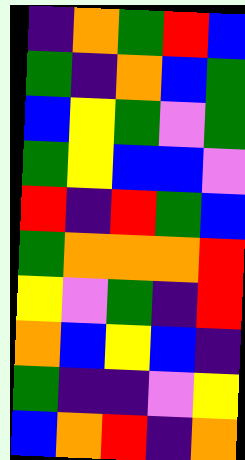[["indigo", "orange", "green", "red", "blue"], ["green", "indigo", "orange", "blue", "green"], ["blue", "yellow", "green", "violet", "green"], ["green", "yellow", "blue", "blue", "violet"], ["red", "indigo", "red", "green", "blue"], ["green", "orange", "orange", "orange", "red"], ["yellow", "violet", "green", "indigo", "red"], ["orange", "blue", "yellow", "blue", "indigo"], ["green", "indigo", "indigo", "violet", "yellow"], ["blue", "orange", "red", "indigo", "orange"]]